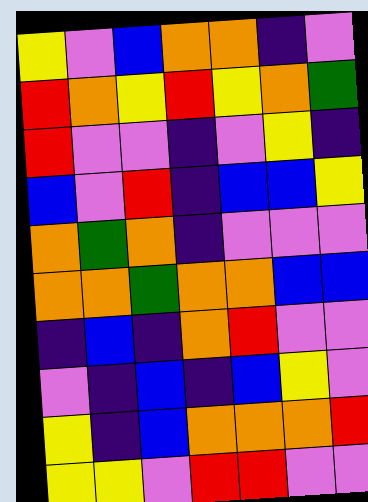[["yellow", "violet", "blue", "orange", "orange", "indigo", "violet"], ["red", "orange", "yellow", "red", "yellow", "orange", "green"], ["red", "violet", "violet", "indigo", "violet", "yellow", "indigo"], ["blue", "violet", "red", "indigo", "blue", "blue", "yellow"], ["orange", "green", "orange", "indigo", "violet", "violet", "violet"], ["orange", "orange", "green", "orange", "orange", "blue", "blue"], ["indigo", "blue", "indigo", "orange", "red", "violet", "violet"], ["violet", "indigo", "blue", "indigo", "blue", "yellow", "violet"], ["yellow", "indigo", "blue", "orange", "orange", "orange", "red"], ["yellow", "yellow", "violet", "red", "red", "violet", "violet"]]